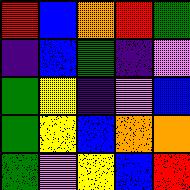[["red", "blue", "orange", "red", "green"], ["indigo", "blue", "green", "indigo", "violet"], ["green", "yellow", "indigo", "violet", "blue"], ["green", "yellow", "blue", "orange", "orange"], ["green", "violet", "yellow", "blue", "red"]]